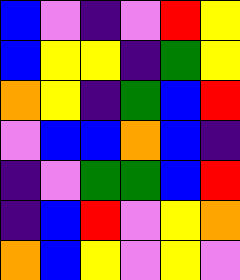[["blue", "violet", "indigo", "violet", "red", "yellow"], ["blue", "yellow", "yellow", "indigo", "green", "yellow"], ["orange", "yellow", "indigo", "green", "blue", "red"], ["violet", "blue", "blue", "orange", "blue", "indigo"], ["indigo", "violet", "green", "green", "blue", "red"], ["indigo", "blue", "red", "violet", "yellow", "orange"], ["orange", "blue", "yellow", "violet", "yellow", "violet"]]